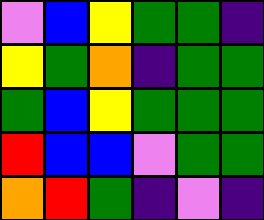[["violet", "blue", "yellow", "green", "green", "indigo"], ["yellow", "green", "orange", "indigo", "green", "green"], ["green", "blue", "yellow", "green", "green", "green"], ["red", "blue", "blue", "violet", "green", "green"], ["orange", "red", "green", "indigo", "violet", "indigo"]]